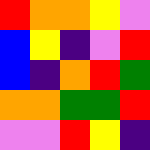[["red", "orange", "orange", "yellow", "violet"], ["blue", "yellow", "indigo", "violet", "red"], ["blue", "indigo", "orange", "red", "green"], ["orange", "orange", "green", "green", "red"], ["violet", "violet", "red", "yellow", "indigo"]]